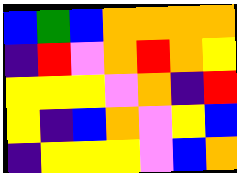[["blue", "green", "blue", "orange", "orange", "orange", "orange"], ["indigo", "red", "violet", "orange", "red", "orange", "yellow"], ["yellow", "yellow", "yellow", "violet", "orange", "indigo", "red"], ["yellow", "indigo", "blue", "orange", "violet", "yellow", "blue"], ["indigo", "yellow", "yellow", "yellow", "violet", "blue", "orange"]]